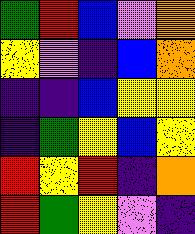[["green", "red", "blue", "violet", "orange"], ["yellow", "violet", "indigo", "blue", "orange"], ["indigo", "indigo", "blue", "yellow", "yellow"], ["indigo", "green", "yellow", "blue", "yellow"], ["red", "yellow", "red", "indigo", "orange"], ["red", "green", "yellow", "violet", "indigo"]]